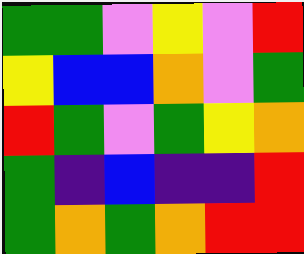[["green", "green", "violet", "yellow", "violet", "red"], ["yellow", "blue", "blue", "orange", "violet", "green"], ["red", "green", "violet", "green", "yellow", "orange"], ["green", "indigo", "blue", "indigo", "indigo", "red"], ["green", "orange", "green", "orange", "red", "red"]]